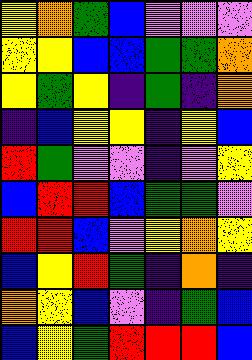[["yellow", "orange", "green", "blue", "violet", "violet", "violet"], ["yellow", "yellow", "blue", "blue", "green", "green", "orange"], ["yellow", "green", "yellow", "indigo", "green", "indigo", "orange"], ["indigo", "blue", "yellow", "yellow", "indigo", "yellow", "blue"], ["red", "green", "violet", "violet", "indigo", "violet", "yellow"], ["blue", "red", "red", "blue", "green", "green", "violet"], ["red", "red", "blue", "violet", "yellow", "orange", "yellow"], ["blue", "yellow", "red", "green", "indigo", "orange", "indigo"], ["orange", "yellow", "blue", "violet", "indigo", "green", "blue"], ["blue", "yellow", "green", "red", "red", "red", "blue"]]